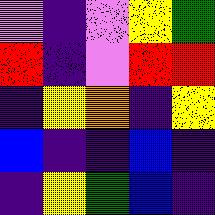[["violet", "indigo", "violet", "yellow", "green"], ["red", "indigo", "violet", "red", "red"], ["indigo", "yellow", "orange", "indigo", "yellow"], ["blue", "indigo", "indigo", "blue", "indigo"], ["indigo", "yellow", "green", "blue", "indigo"]]